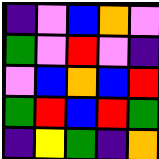[["indigo", "violet", "blue", "orange", "violet"], ["green", "violet", "red", "violet", "indigo"], ["violet", "blue", "orange", "blue", "red"], ["green", "red", "blue", "red", "green"], ["indigo", "yellow", "green", "indigo", "orange"]]